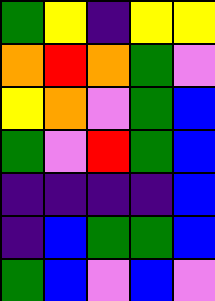[["green", "yellow", "indigo", "yellow", "yellow"], ["orange", "red", "orange", "green", "violet"], ["yellow", "orange", "violet", "green", "blue"], ["green", "violet", "red", "green", "blue"], ["indigo", "indigo", "indigo", "indigo", "blue"], ["indigo", "blue", "green", "green", "blue"], ["green", "blue", "violet", "blue", "violet"]]